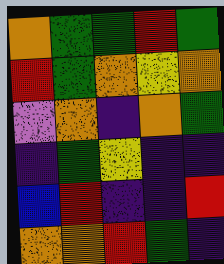[["orange", "green", "green", "red", "green"], ["red", "green", "orange", "yellow", "orange"], ["violet", "orange", "indigo", "orange", "green"], ["indigo", "green", "yellow", "indigo", "indigo"], ["blue", "red", "indigo", "indigo", "red"], ["orange", "orange", "red", "green", "indigo"]]